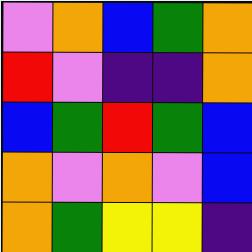[["violet", "orange", "blue", "green", "orange"], ["red", "violet", "indigo", "indigo", "orange"], ["blue", "green", "red", "green", "blue"], ["orange", "violet", "orange", "violet", "blue"], ["orange", "green", "yellow", "yellow", "indigo"]]